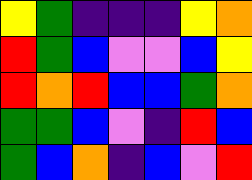[["yellow", "green", "indigo", "indigo", "indigo", "yellow", "orange"], ["red", "green", "blue", "violet", "violet", "blue", "yellow"], ["red", "orange", "red", "blue", "blue", "green", "orange"], ["green", "green", "blue", "violet", "indigo", "red", "blue"], ["green", "blue", "orange", "indigo", "blue", "violet", "red"]]